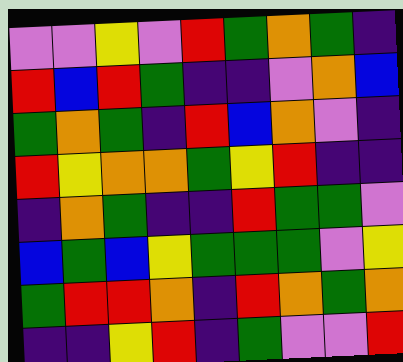[["violet", "violet", "yellow", "violet", "red", "green", "orange", "green", "indigo"], ["red", "blue", "red", "green", "indigo", "indigo", "violet", "orange", "blue"], ["green", "orange", "green", "indigo", "red", "blue", "orange", "violet", "indigo"], ["red", "yellow", "orange", "orange", "green", "yellow", "red", "indigo", "indigo"], ["indigo", "orange", "green", "indigo", "indigo", "red", "green", "green", "violet"], ["blue", "green", "blue", "yellow", "green", "green", "green", "violet", "yellow"], ["green", "red", "red", "orange", "indigo", "red", "orange", "green", "orange"], ["indigo", "indigo", "yellow", "red", "indigo", "green", "violet", "violet", "red"]]